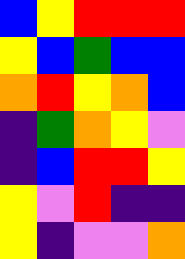[["blue", "yellow", "red", "red", "red"], ["yellow", "blue", "green", "blue", "blue"], ["orange", "red", "yellow", "orange", "blue"], ["indigo", "green", "orange", "yellow", "violet"], ["indigo", "blue", "red", "red", "yellow"], ["yellow", "violet", "red", "indigo", "indigo"], ["yellow", "indigo", "violet", "violet", "orange"]]